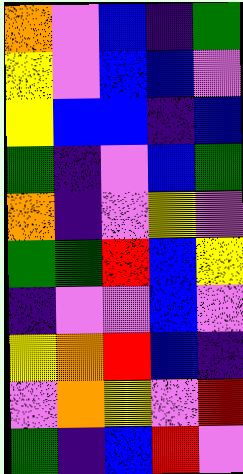[["orange", "violet", "blue", "indigo", "green"], ["yellow", "violet", "blue", "blue", "violet"], ["yellow", "blue", "blue", "indigo", "blue"], ["green", "indigo", "violet", "blue", "green"], ["orange", "indigo", "violet", "yellow", "violet"], ["green", "green", "red", "blue", "yellow"], ["indigo", "violet", "violet", "blue", "violet"], ["yellow", "orange", "red", "blue", "indigo"], ["violet", "orange", "yellow", "violet", "red"], ["green", "indigo", "blue", "red", "violet"]]